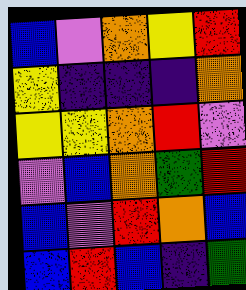[["blue", "violet", "orange", "yellow", "red"], ["yellow", "indigo", "indigo", "indigo", "orange"], ["yellow", "yellow", "orange", "red", "violet"], ["violet", "blue", "orange", "green", "red"], ["blue", "violet", "red", "orange", "blue"], ["blue", "red", "blue", "indigo", "green"]]